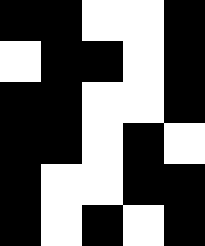[["black", "black", "white", "white", "black"], ["white", "black", "black", "white", "black"], ["black", "black", "white", "white", "black"], ["black", "black", "white", "black", "white"], ["black", "white", "white", "black", "black"], ["black", "white", "black", "white", "black"]]